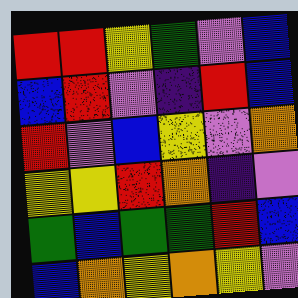[["red", "red", "yellow", "green", "violet", "blue"], ["blue", "red", "violet", "indigo", "red", "blue"], ["red", "violet", "blue", "yellow", "violet", "orange"], ["yellow", "yellow", "red", "orange", "indigo", "violet"], ["green", "blue", "green", "green", "red", "blue"], ["blue", "orange", "yellow", "orange", "yellow", "violet"]]